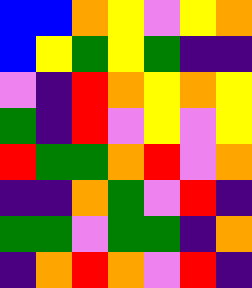[["blue", "blue", "orange", "yellow", "violet", "yellow", "orange"], ["blue", "yellow", "green", "yellow", "green", "indigo", "indigo"], ["violet", "indigo", "red", "orange", "yellow", "orange", "yellow"], ["green", "indigo", "red", "violet", "yellow", "violet", "yellow"], ["red", "green", "green", "orange", "red", "violet", "orange"], ["indigo", "indigo", "orange", "green", "violet", "red", "indigo"], ["green", "green", "violet", "green", "green", "indigo", "orange"], ["indigo", "orange", "red", "orange", "violet", "red", "indigo"]]